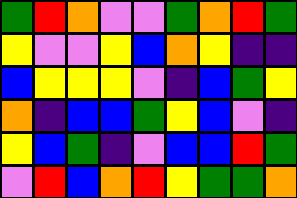[["green", "red", "orange", "violet", "violet", "green", "orange", "red", "green"], ["yellow", "violet", "violet", "yellow", "blue", "orange", "yellow", "indigo", "indigo"], ["blue", "yellow", "yellow", "yellow", "violet", "indigo", "blue", "green", "yellow"], ["orange", "indigo", "blue", "blue", "green", "yellow", "blue", "violet", "indigo"], ["yellow", "blue", "green", "indigo", "violet", "blue", "blue", "red", "green"], ["violet", "red", "blue", "orange", "red", "yellow", "green", "green", "orange"]]